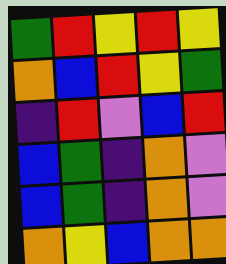[["green", "red", "yellow", "red", "yellow"], ["orange", "blue", "red", "yellow", "green"], ["indigo", "red", "violet", "blue", "red"], ["blue", "green", "indigo", "orange", "violet"], ["blue", "green", "indigo", "orange", "violet"], ["orange", "yellow", "blue", "orange", "orange"]]